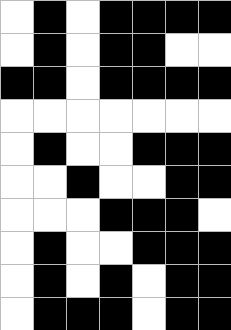[["white", "black", "white", "black", "black", "black", "black"], ["white", "black", "white", "black", "black", "white", "white"], ["black", "black", "white", "black", "black", "black", "black"], ["white", "white", "white", "white", "white", "white", "white"], ["white", "black", "white", "white", "black", "black", "black"], ["white", "white", "black", "white", "white", "black", "black"], ["white", "white", "white", "black", "black", "black", "white"], ["white", "black", "white", "white", "black", "black", "black"], ["white", "black", "white", "black", "white", "black", "black"], ["white", "black", "black", "black", "white", "black", "black"]]